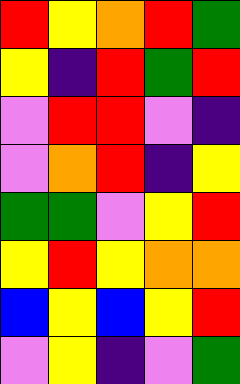[["red", "yellow", "orange", "red", "green"], ["yellow", "indigo", "red", "green", "red"], ["violet", "red", "red", "violet", "indigo"], ["violet", "orange", "red", "indigo", "yellow"], ["green", "green", "violet", "yellow", "red"], ["yellow", "red", "yellow", "orange", "orange"], ["blue", "yellow", "blue", "yellow", "red"], ["violet", "yellow", "indigo", "violet", "green"]]